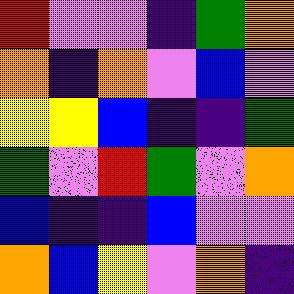[["red", "violet", "violet", "indigo", "green", "orange"], ["orange", "indigo", "orange", "violet", "blue", "violet"], ["yellow", "yellow", "blue", "indigo", "indigo", "green"], ["green", "violet", "red", "green", "violet", "orange"], ["blue", "indigo", "indigo", "blue", "violet", "violet"], ["orange", "blue", "yellow", "violet", "orange", "indigo"]]